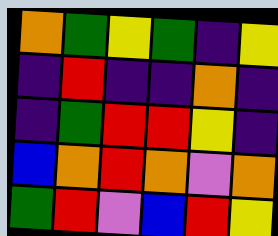[["orange", "green", "yellow", "green", "indigo", "yellow"], ["indigo", "red", "indigo", "indigo", "orange", "indigo"], ["indigo", "green", "red", "red", "yellow", "indigo"], ["blue", "orange", "red", "orange", "violet", "orange"], ["green", "red", "violet", "blue", "red", "yellow"]]